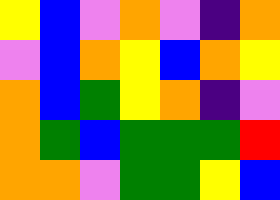[["yellow", "blue", "violet", "orange", "violet", "indigo", "orange"], ["violet", "blue", "orange", "yellow", "blue", "orange", "yellow"], ["orange", "blue", "green", "yellow", "orange", "indigo", "violet"], ["orange", "green", "blue", "green", "green", "green", "red"], ["orange", "orange", "violet", "green", "green", "yellow", "blue"]]